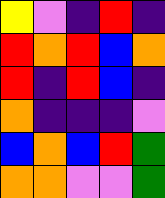[["yellow", "violet", "indigo", "red", "indigo"], ["red", "orange", "red", "blue", "orange"], ["red", "indigo", "red", "blue", "indigo"], ["orange", "indigo", "indigo", "indigo", "violet"], ["blue", "orange", "blue", "red", "green"], ["orange", "orange", "violet", "violet", "green"]]